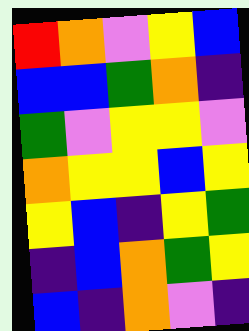[["red", "orange", "violet", "yellow", "blue"], ["blue", "blue", "green", "orange", "indigo"], ["green", "violet", "yellow", "yellow", "violet"], ["orange", "yellow", "yellow", "blue", "yellow"], ["yellow", "blue", "indigo", "yellow", "green"], ["indigo", "blue", "orange", "green", "yellow"], ["blue", "indigo", "orange", "violet", "indigo"]]